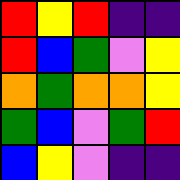[["red", "yellow", "red", "indigo", "indigo"], ["red", "blue", "green", "violet", "yellow"], ["orange", "green", "orange", "orange", "yellow"], ["green", "blue", "violet", "green", "red"], ["blue", "yellow", "violet", "indigo", "indigo"]]